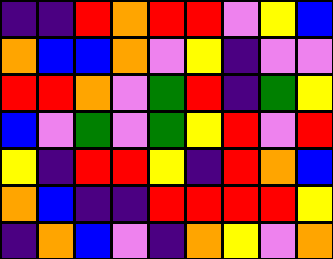[["indigo", "indigo", "red", "orange", "red", "red", "violet", "yellow", "blue"], ["orange", "blue", "blue", "orange", "violet", "yellow", "indigo", "violet", "violet"], ["red", "red", "orange", "violet", "green", "red", "indigo", "green", "yellow"], ["blue", "violet", "green", "violet", "green", "yellow", "red", "violet", "red"], ["yellow", "indigo", "red", "red", "yellow", "indigo", "red", "orange", "blue"], ["orange", "blue", "indigo", "indigo", "red", "red", "red", "red", "yellow"], ["indigo", "orange", "blue", "violet", "indigo", "orange", "yellow", "violet", "orange"]]